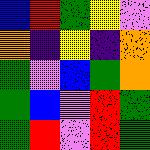[["blue", "red", "green", "yellow", "violet"], ["orange", "indigo", "yellow", "indigo", "orange"], ["green", "violet", "blue", "green", "orange"], ["green", "blue", "violet", "red", "green"], ["green", "red", "violet", "red", "green"]]